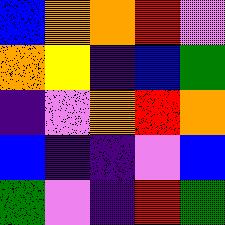[["blue", "orange", "orange", "red", "violet"], ["orange", "yellow", "indigo", "blue", "green"], ["indigo", "violet", "orange", "red", "orange"], ["blue", "indigo", "indigo", "violet", "blue"], ["green", "violet", "indigo", "red", "green"]]